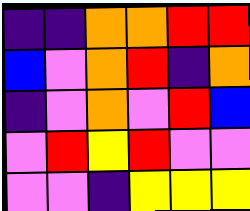[["indigo", "indigo", "orange", "orange", "red", "red"], ["blue", "violet", "orange", "red", "indigo", "orange"], ["indigo", "violet", "orange", "violet", "red", "blue"], ["violet", "red", "yellow", "red", "violet", "violet"], ["violet", "violet", "indigo", "yellow", "yellow", "yellow"]]